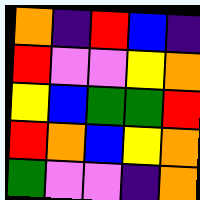[["orange", "indigo", "red", "blue", "indigo"], ["red", "violet", "violet", "yellow", "orange"], ["yellow", "blue", "green", "green", "red"], ["red", "orange", "blue", "yellow", "orange"], ["green", "violet", "violet", "indigo", "orange"]]